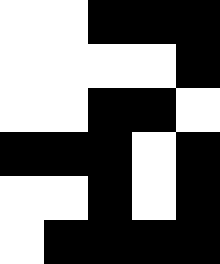[["white", "white", "black", "black", "black"], ["white", "white", "white", "white", "black"], ["white", "white", "black", "black", "white"], ["black", "black", "black", "white", "black"], ["white", "white", "black", "white", "black"], ["white", "black", "black", "black", "black"]]